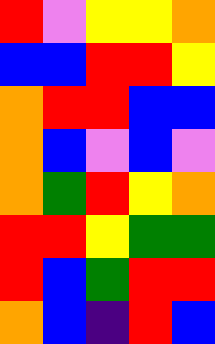[["red", "violet", "yellow", "yellow", "orange"], ["blue", "blue", "red", "red", "yellow"], ["orange", "red", "red", "blue", "blue"], ["orange", "blue", "violet", "blue", "violet"], ["orange", "green", "red", "yellow", "orange"], ["red", "red", "yellow", "green", "green"], ["red", "blue", "green", "red", "red"], ["orange", "blue", "indigo", "red", "blue"]]